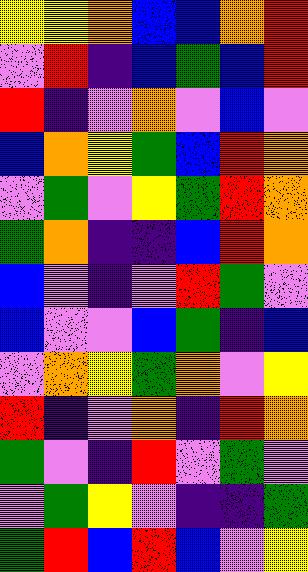[["yellow", "yellow", "orange", "blue", "blue", "orange", "red"], ["violet", "red", "indigo", "blue", "green", "blue", "red"], ["red", "indigo", "violet", "orange", "violet", "blue", "violet"], ["blue", "orange", "yellow", "green", "blue", "red", "orange"], ["violet", "green", "violet", "yellow", "green", "red", "orange"], ["green", "orange", "indigo", "indigo", "blue", "red", "orange"], ["blue", "violet", "indigo", "violet", "red", "green", "violet"], ["blue", "violet", "violet", "blue", "green", "indigo", "blue"], ["violet", "orange", "yellow", "green", "orange", "violet", "yellow"], ["red", "indigo", "violet", "orange", "indigo", "red", "orange"], ["green", "violet", "indigo", "red", "violet", "green", "violet"], ["violet", "green", "yellow", "violet", "indigo", "indigo", "green"], ["green", "red", "blue", "red", "blue", "violet", "yellow"]]